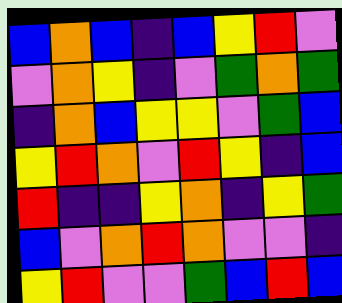[["blue", "orange", "blue", "indigo", "blue", "yellow", "red", "violet"], ["violet", "orange", "yellow", "indigo", "violet", "green", "orange", "green"], ["indigo", "orange", "blue", "yellow", "yellow", "violet", "green", "blue"], ["yellow", "red", "orange", "violet", "red", "yellow", "indigo", "blue"], ["red", "indigo", "indigo", "yellow", "orange", "indigo", "yellow", "green"], ["blue", "violet", "orange", "red", "orange", "violet", "violet", "indigo"], ["yellow", "red", "violet", "violet", "green", "blue", "red", "blue"]]